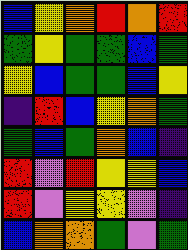[["blue", "yellow", "orange", "red", "orange", "red"], ["green", "yellow", "green", "green", "blue", "green"], ["yellow", "blue", "green", "green", "blue", "yellow"], ["indigo", "red", "blue", "yellow", "orange", "green"], ["green", "blue", "green", "orange", "blue", "indigo"], ["red", "violet", "red", "yellow", "yellow", "blue"], ["red", "violet", "yellow", "yellow", "violet", "indigo"], ["blue", "orange", "orange", "green", "violet", "green"]]